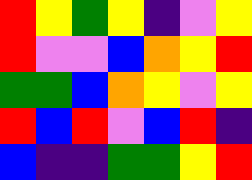[["red", "yellow", "green", "yellow", "indigo", "violet", "yellow"], ["red", "violet", "violet", "blue", "orange", "yellow", "red"], ["green", "green", "blue", "orange", "yellow", "violet", "yellow"], ["red", "blue", "red", "violet", "blue", "red", "indigo"], ["blue", "indigo", "indigo", "green", "green", "yellow", "red"]]